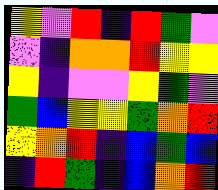[["yellow", "violet", "red", "indigo", "red", "green", "violet"], ["violet", "indigo", "orange", "orange", "red", "yellow", "yellow"], ["yellow", "indigo", "violet", "violet", "yellow", "green", "violet"], ["green", "blue", "yellow", "yellow", "green", "orange", "red"], ["yellow", "orange", "red", "indigo", "blue", "green", "blue"], ["indigo", "red", "green", "indigo", "blue", "orange", "red"]]